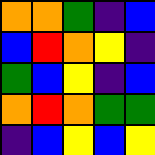[["orange", "orange", "green", "indigo", "blue"], ["blue", "red", "orange", "yellow", "indigo"], ["green", "blue", "yellow", "indigo", "blue"], ["orange", "red", "orange", "green", "green"], ["indigo", "blue", "yellow", "blue", "yellow"]]